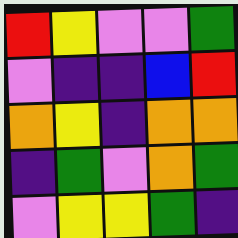[["red", "yellow", "violet", "violet", "green"], ["violet", "indigo", "indigo", "blue", "red"], ["orange", "yellow", "indigo", "orange", "orange"], ["indigo", "green", "violet", "orange", "green"], ["violet", "yellow", "yellow", "green", "indigo"]]